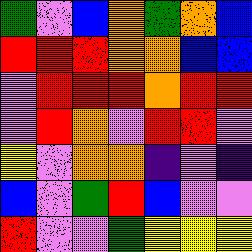[["green", "violet", "blue", "orange", "green", "orange", "blue"], ["red", "red", "red", "orange", "orange", "blue", "blue"], ["violet", "red", "red", "red", "orange", "red", "red"], ["violet", "red", "orange", "violet", "red", "red", "violet"], ["yellow", "violet", "orange", "orange", "indigo", "violet", "indigo"], ["blue", "violet", "green", "red", "blue", "violet", "violet"], ["red", "violet", "violet", "green", "yellow", "yellow", "yellow"]]